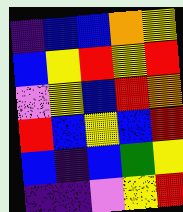[["indigo", "blue", "blue", "orange", "yellow"], ["blue", "yellow", "red", "yellow", "red"], ["violet", "yellow", "blue", "red", "orange"], ["red", "blue", "yellow", "blue", "red"], ["blue", "indigo", "blue", "green", "yellow"], ["indigo", "indigo", "violet", "yellow", "red"]]